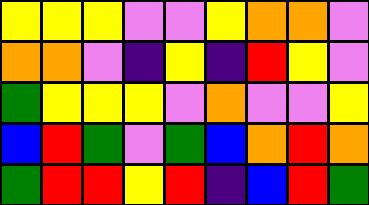[["yellow", "yellow", "yellow", "violet", "violet", "yellow", "orange", "orange", "violet"], ["orange", "orange", "violet", "indigo", "yellow", "indigo", "red", "yellow", "violet"], ["green", "yellow", "yellow", "yellow", "violet", "orange", "violet", "violet", "yellow"], ["blue", "red", "green", "violet", "green", "blue", "orange", "red", "orange"], ["green", "red", "red", "yellow", "red", "indigo", "blue", "red", "green"]]